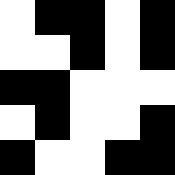[["white", "black", "black", "white", "black"], ["white", "white", "black", "white", "black"], ["black", "black", "white", "white", "white"], ["white", "black", "white", "white", "black"], ["black", "white", "white", "black", "black"]]